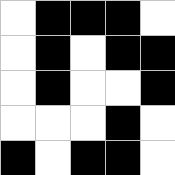[["white", "black", "black", "black", "white"], ["white", "black", "white", "black", "black"], ["white", "black", "white", "white", "black"], ["white", "white", "white", "black", "white"], ["black", "white", "black", "black", "white"]]